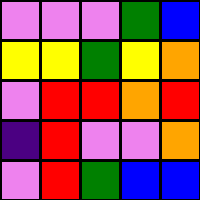[["violet", "violet", "violet", "green", "blue"], ["yellow", "yellow", "green", "yellow", "orange"], ["violet", "red", "red", "orange", "red"], ["indigo", "red", "violet", "violet", "orange"], ["violet", "red", "green", "blue", "blue"]]